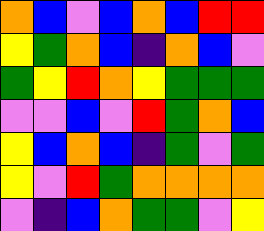[["orange", "blue", "violet", "blue", "orange", "blue", "red", "red"], ["yellow", "green", "orange", "blue", "indigo", "orange", "blue", "violet"], ["green", "yellow", "red", "orange", "yellow", "green", "green", "green"], ["violet", "violet", "blue", "violet", "red", "green", "orange", "blue"], ["yellow", "blue", "orange", "blue", "indigo", "green", "violet", "green"], ["yellow", "violet", "red", "green", "orange", "orange", "orange", "orange"], ["violet", "indigo", "blue", "orange", "green", "green", "violet", "yellow"]]